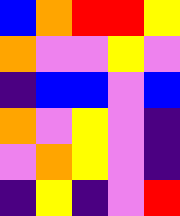[["blue", "orange", "red", "red", "yellow"], ["orange", "violet", "violet", "yellow", "violet"], ["indigo", "blue", "blue", "violet", "blue"], ["orange", "violet", "yellow", "violet", "indigo"], ["violet", "orange", "yellow", "violet", "indigo"], ["indigo", "yellow", "indigo", "violet", "red"]]